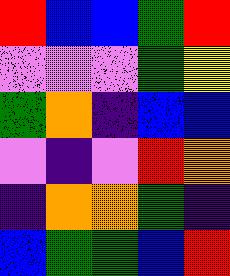[["red", "blue", "blue", "green", "red"], ["violet", "violet", "violet", "green", "yellow"], ["green", "orange", "indigo", "blue", "blue"], ["violet", "indigo", "violet", "red", "orange"], ["indigo", "orange", "orange", "green", "indigo"], ["blue", "green", "green", "blue", "red"]]